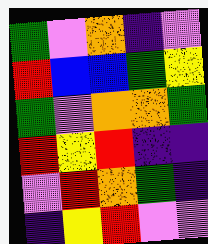[["green", "violet", "orange", "indigo", "violet"], ["red", "blue", "blue", "green", "yellow"], ["green", "violet", "orange", "orange", "green"], ["red", "yellow", "red", "indigo", "indigo"], ["violet", "red", "orange", "green", "indigo"], ["indigo", "yellow", "red", "violet", "violet"]]